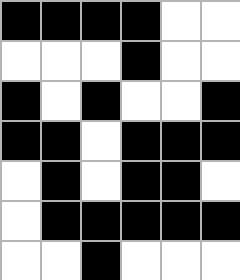[["black", "black", "black", "black", "white", "white"], ["white", "white", "white", "black", "white", "white"], ["black", "white", "black", "white", "white", "black"], ["black", "black", "white", "black", "black", "black"], ["white", "black", "white", "black", "black", "white"], ["white", "black", "black", "black", "black", "black"], ["white", "white", "black", "white", "white", "white"]]